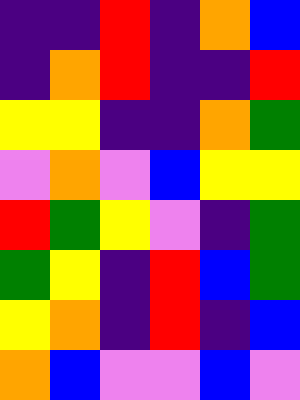[["indigo", "indigo", "red", "indigo", "orange", "blue"], ["indigo", "orange", "red", "indigo", "indigo", "red"], ["yellow", "yellow", "indigo", "indigo", "orange", "green"], ["violet", "orange", "violet", "blue", "yellow", "yellow"], ["red", "green", "yellow", "violet", "indigo", "green"], ["green", "yellow", "indigo", "red", "blue", "green"], ["yellow", "orange", "indigo", "red", "indigo", "blue"], ["orange", "blue", "violet", "violet", "blue", "violet"]]